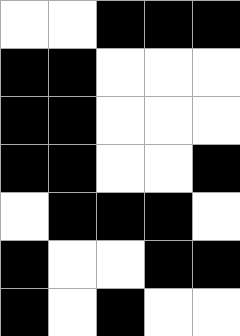[["white", "white", "black", "black", "black"], ["black", "black", "white", "white", "white"], ["black", "black", "white", "white", "white"], ["black", "black", "white", "white", "black"], ["white", "black", "black", "black", "white"], ["black", "white", "white", "black", "black"], ["black", "white", "black", "white", "white"]]